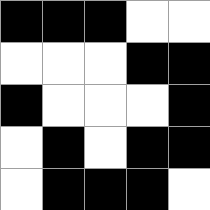[["black", "black", "black", "white", "white"], ["white", "white", "white", "black", "black"], ["black", "white", "white", "white", "black"], ["white", "black", "white", "black", "black"], ["white", "black", "black", "black", "white"]]